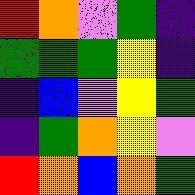[["red", "orange", "violet", "green", "indigo"], ["green", "green", "green", "yellow", "indigo"], ["indigo", "blue", "violet", "yellow", "green"], ["indigo", "green", "orange", "yellow", "violet"], ["red", "orange", "blue", "orange", "green"]]